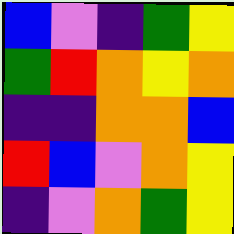[["blue", "violet", "indigo", "green", "yellow"], ["green", "red", "orange", "yellow", "orange"], ["indigo", "indigo", "orange", "orange", "blue"], ["red", "blue", "violet", "orange", "yellow"], ["indigo", "violet", "orange", "green", "yellow"]]